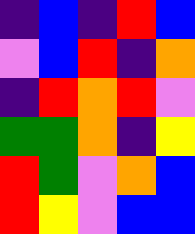[["indigo", "blue", "indigo", "red", "blue"], ["violet", "blue", "red", "indigo", "orange"], ["indigo", "red", "orange", "red", "violet"], ["green", "green", "orange", "indigo", "yellow"], ["red", "green", "violet", "orange", "blue"], ["red", "yellow", "violet", "blue", "blue"]]